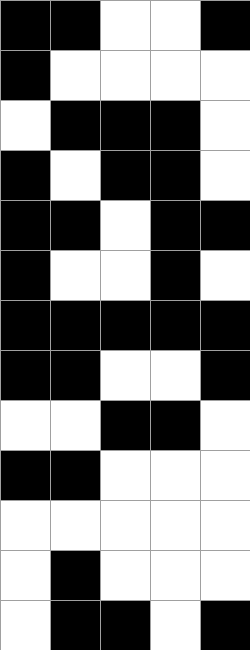[["black", "black", "white", "white", "black"], ["black", "white", "white", "white", "white"], ["white", "black", "black", "black", "white"], ["black", "white", "black", "black", "white"], ["black", "black", "white", "black", "black"], ["black", "white", "white", "black", "white"], ["black", "black", "black", "black", "black"], ["black", "black", "white", "white", "black"], ["white", "white", "black", "black", "white"], ["black", "black", "white", "white", "white"], ["white", "white", "white", "white", "white"], ["white", "black", "white", "white", "white"], ["white", "black", "black", "white", "black"]]